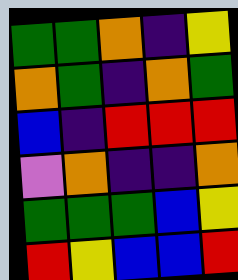[["green", "green", "orange", "indigo", "yellow"], ["orange", "green", "indigo", "orange", "green"], ["blue", "indigo", "red", "red", "red"], ["violet", "orange", "indigo", "indigo", "orange"], ["green", "green", "green", "blue", "yellow"], ["red", "yellow", "blue", "blue", "red"]]